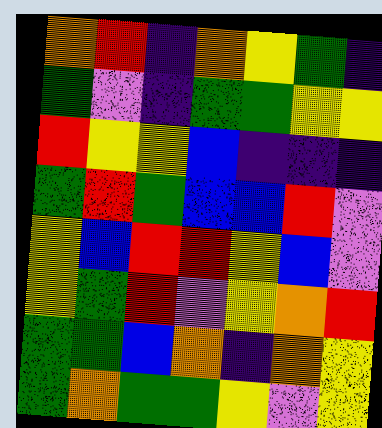[["orange", "red", "indigo", "orange", "yellow", "green", "indigo"], ["green", "violet", "indigo", "green", "green", "yellow", "yellow"], ["red", "yellow", "yellow", "blue", "indigo", "indigo", "indigo"], ["green", "red", "green", "blue", "blue", "red", "violet"], ["yellow", "blue", "red", "red", "yellow", "blue", "violet"], ["yellow", "green", "red", "violet", "yellow", "orange", "red"], ["green", "green", "blue", "orange", "indigo", "orange", "yellow"], ["green", "orange", "green", "green", "yellow", "violet", "yellow"]]